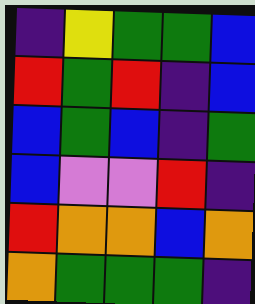[["indigo", "yellow", "green", "green", "blue"], ["red", "green", "red", "indigo", "blue"], ["blue", "green", "blue", "indigo", "green"], ["blue", "violet", "violet", "red", "indigo"], ["red", "orange", "orange", "blue", "orange"], ["orange", "green", "green", "green", "indigo"]]